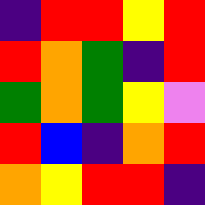[["indigo", "red", "red", "yellow", "red"], ["red", "orange", "green", "indigo", "red"], ["green", "orange", "green", "yellow", "violet"], ["red", "blue", "indigo", "orange", "red"], ["orange", "yellow", "red", "red", "indigo"]]